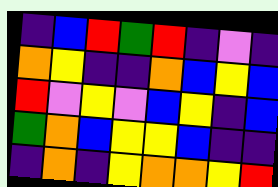[["indigo", "blue", "red", "green", "red", "indigo", "violet", "indigo"], ["orange", "yellow", "indigo", "indigo", "orange", "blue", "yellow", "blue"], ["red", "violet", "yellow", "violet", "blue", "yellow", "indigo", "blue"], ["green", "orange", "blue", "yellow", "yellow", "blue", "indigo", "indigo"], ["indigo", "orange", "indigo", "yellow", "orange", "orange", "yellow", "red"]]